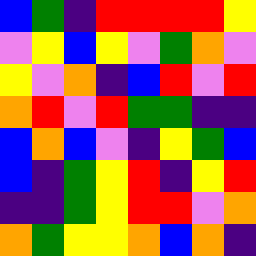[["blue", "green", "indigo", "red", "red", "red", "red", "yellow"], ["violet", "yellow", "blue", "yellow", "violet", "green", "orange", "violet"], ["yellow", "violet", "orange", "indigo", "blue", "red", "violet", "red"], ["orange", "red", "violet", "red", "green", "green", "indigo", "indigo"], ["blue", "orange", "blue", "violet", "indigo", "yellow", "green", "blue"], ["blue", "indigo", "green", "yellow", "red", "indigo", "yellow", "red"], ["indigo", "indigo", "green", "yellow", "red", "red", "violet", "orange"], ["orange", "green", "yellow", "yellow", "orange", "blue", "orange", "indigo"]]